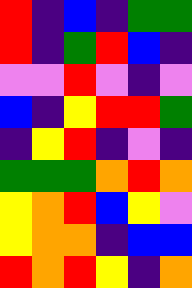[["red", "indigo", "blue", "indigo", "green", "green"], ["red", "indigo", "green", "red", "blue", "indigo"], ["violet", "violet", "red", "violet", "indigo", "violet"], ["blue", "indigo", "yellow", "red", "red", "green"], ["indigo", "yellow", "red", "indigo", "violet", "indigo"], ["green", "green", "green", "orange", "red", "orange"], ["yellow", "orange", "red", "blue", "yellow", "violet"], ["yellow", "orange", "orange", "indigo", "blue", "blue"], ["red", "orange", "red", "yellow", "indigo", "orange"]]